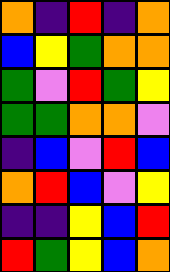[["orange", "indigo", "red", "indigo", "orange"], ["blue", "yellow", "green", "orange", "orange"], ["green", "violet", "red", "green", "yellow"], ["green", "green", "orange", "orange", "violet"], ["indigo", "blue", "violet", "red", "blue"], ["orange", "red", "blue", "violet", "yellow"], ["indigo", "indigo", "yellow", "blue", "red"], ["red", "green", "yellow", "blue", "orange"]]